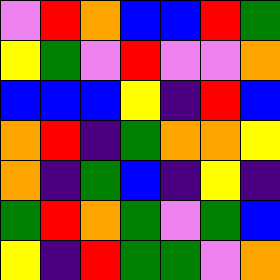[["violet", "red", "orange", "blue", "blue", "red", "green"], ["yellow", "green", "violet", "red", "violet", "violet", "orange"], ["blue", "blue", "blue", "yellow", "indigo", "red", "blue"], ["orange", "red", "indigo", "green", "orange", "orange", "yellow"], ["orange", "indigo", "green", "blue", "indigo", "yellow", "indigo"], ["green", "red", "orange", "green", "violet", "green", "blue"], ["yellow", "indigo", "red", "green", "green", "violet", "orange"]]